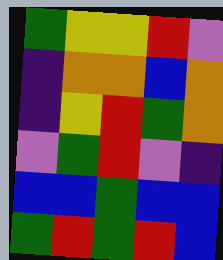[["green", "yellow", "yellow", "red", "violet"], ["indigo", "orange", "orange", "blue", "orange"], ["indigo", "yellow", "red", "green", "orange"], ["violet", "green", "red", "violet", "indigo"], ["blue", "blue", "green", "blue", "blue"], ["green", "red", "green", "red", "blue"]]